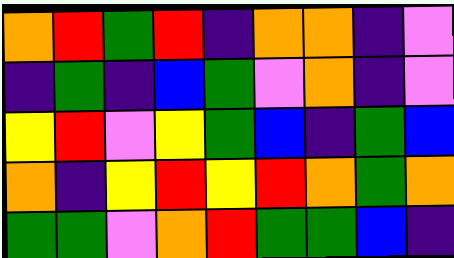[["orange", "red", "green", "red", "indigo", "orange", "orange", "indigo", "violet"], ["indigo", "green", "indigo", "blue", "green", "violet", "orange", "indigo", "violet"], ["yellow", "red", "violet", "yellow", "green", "blue", "indigo", "green", "blue"], ["orange", "indigo", "yellow", "red", "yellow", "red", "orange", "green", "orange"], ["green", "green", "violet", "orange", "red", "green", "green", "blue", "indigo"]]